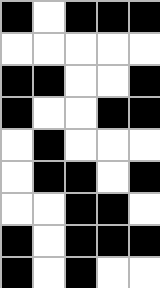[["black", "white", "black", "black", "black"], ["white", "white", "white", "white", "white"], ["black", "black", "white", "white", "black"], ["black", "white", "white", "black", "black"], ["white", "black", "white", "white", "white"], ["white", "black", "black", "white", "black"], ["white", "white", "black", "black", "white"], ["black", "white", "black", "black", "black"], ["black", "white", "black", "white", "white"]]